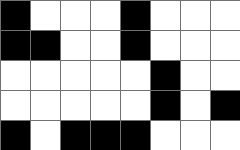[["black", "white", "white", "white", "black", "white", "white", "white"], ["black", "black", "white", "white", "black", "white", "white", "white"], ["white", "white", "white", "white", "white", "black", "white", "white"], ["white", "white", "white", "white", "white", "black", "white", "black"], ["black", "white", "black", "black", "black", "white", "white", "white"]]